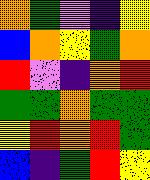[["orange", "green", "violet", "indigo", "yellow"], ["blue", "orange", "yellow", "green", "orange"], ["red", "violet", "indigo", "orange", "red"], ["green", "green", "orange", "green", "green"], ["yellow", "red", "orange", "red", "green"], ["blue", "indigo", "green", "red", "yellow"]]